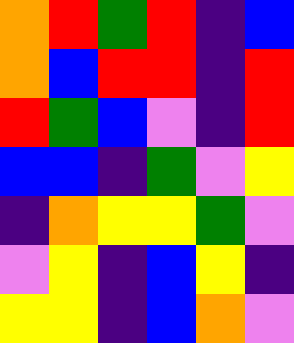[["orange", "red", "green", "red", "indigo", "blue"], ["orange", "blue", "red", "red", "indigo", "red"], ["red", "green", "blue", "violet", "indigo", "red"], ["blue", "blue", "indigo", "green", "violet", "yellow"], ["indigo", "orange", "yellow", "yellow", "green", "violet"], ["violet", "yellow", "indigo", "blue", "yellow", "indigo"], ["yellow", "yellow", "indigo", "blue", "orange", "violet"]]